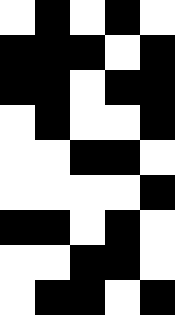[["white", "black", "white", "black", "white"], ["black", "black", "black", "white", "black"], ["black", "black", "white", "black", "black"], ["white", "black", "white", "white", "black"], ["white", "white", "black", "black", "white"], ["white", "white", "white", "white", "black"], ["black", "black", "white", "black", "white"], ["white", "white", "black", "black", "white"], ["white", "black", "black", "white", "black"]]